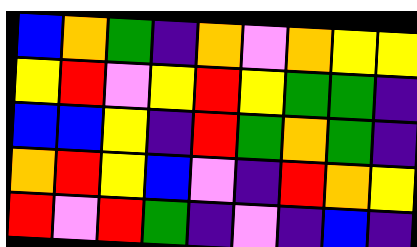[["blue", "orange", "green", "indigo", "orange", "violet", "orange", "yellow", "yellow"], ["yellow", "red", "violet", "yellow", "red", "yellow", "green", "green", "indigo"], ["blue", "blue", "yellow", "indigo", "red", "green", "orange", "green", "indigo"], ["orange", "red", "yellow", "blue", "violet", "indigo", "red", "orange", "yellow"], ["red", "violet", "red", "green", "indigo", "violet", "indigo", "blue", "indigo"]]